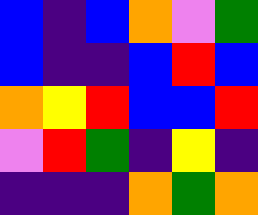[["blue", "indigo", "blue", "orange", "violet", "green"], ["blue", "indigo", "indigo", "blue", "red", "blue"], ["orange", "yellow", "red", "blue", "blue", "red"], ["violet", "red", "green", "indigo", "yellow", "indigo"], ["indigo", "indigo", "indigo", "orange", "green", "orange"]]